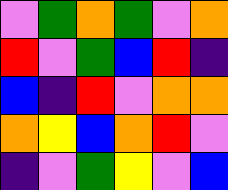[["violet", "green", "orange", "green", "violet", "orange"], ["red", "violet", "green", "blue", "red", "indigo"], ["blue", "indigo", "red", "violet", "orange", "orange"], ["orange", "yellow", "blue", "orange", "red", "violet"], ["indigo", "violet", "green", "yellow", "violet", "blue"]]